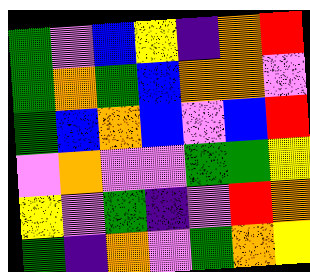[["green", "violet", "blue", "yellow", "indigo", "orange", "red"], ["green", "orange", "green", "blue", "orange", "orange", "violet"], ["green", "blue", "orange", "blue", "violet", "blue", "red"], ["violet", "orange", "violet", "violet", "green", "green", "yellow"], ["yellow", "violet", "green", "indigo", "violet", "red", "orange"], ["green", "indigo", "orange", "violet", "green", "orange", "yellow"]]